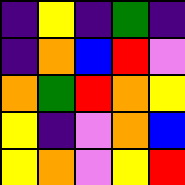[["indigo", "yellow", "indigo", "green", "indigo"], ["indigo", "orange", "blue", "red", "violet"], ["orange", "green", "red", "orange", "yellow"], ["yellow", "indigo", "violet", "orange", "blue"], ["yellow", "orange", "violet", "yellow", "red"]]